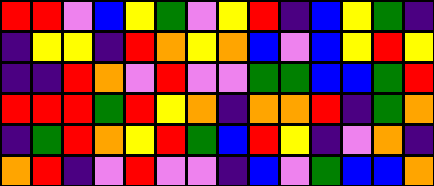[["red", "red", "violet", "blue", "yellow", "green", "violet", "yellow", "red", "indigo", "blue", "yellow", "green", "indigo"], ["indigo", "yellow", "yellow", "indigo", "red", "orange", "yellow", "orange", "blue", "violet", "blue", "yellow", "red", "yellow"], ["indigo", "indigo", "red", "orange", "violet", "red", "violet", "violet", "green", "green", "blue", "blue", "green", "red"], ["red", "red", "red", "green", "red", "yellow", "orange", "indigo", "orange", "orange", "red", "indigo", "green", "orange"], ["indigo", "green", "red", "orange", "yellow", "red", "green", "blue", "red", "yellow", "indigo", "violet", "orange", "indigo"], ["orange", "red", "indigo", "violet", "red", "violet", "violet", "indigo", "blue", "violet", "green", "blue", "blue", "orange"]]